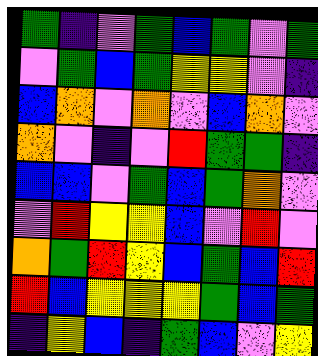[["green", "indigo", "violet", "green", "blue", "green", "violet", "green"], ["violet", "green", "blue", "green", "yellow", "yellow", "violet", "indigo"], ["blue", "orange", "violet", "orange", "violet", "blue", "orange", "violet"], ["orange", "violet", "indigo", "violet", "red", "green", "green", "indigo"], ["blue", "blue", "violet", "green", "blue", "green", "orange", "violet"], ["violet", "red", "yellow", "yellow", "blue", "violet", "red", "violet"], ["orange", "green", "red", "yellow", "blue", "green", "blue", "red"], ["red", "blue", "yellow", "yellow", "yellow", "green", "blue", "green"], ["indigo", "yellow", "blue", "indigo", "green", "blue", "violet", "yellow"]]